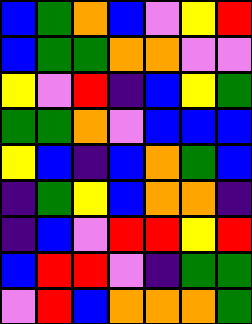[["blue", "green", "orange", "blue", "violet", "yellow", "red"], ["blue", "green", "green", "orange", "orange", "violet", "violet"], ["yellow", "violet", "red", "indigo", "blue", "yellow", "green"], ["green", "green", "orange", "violet", "blue", "blue", "blue"], ["yellow", "blue", "indigo", "blue", "orange", "green", "blue"], ["indigo", "green", "yellow", "blue", "orange", "orange", "indigo"], ["indigo", "blue", "violet", "red", "red", "yellow", "red"], ["blue", "red", "red", "violet", "indigo", "green", "green"], ["violet", "red", "blue", "orange", "orange", "orange", "green"]]